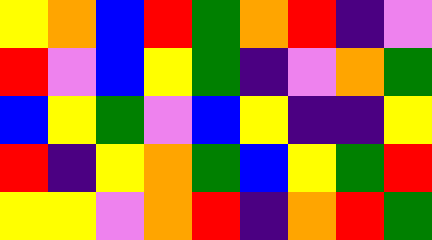[["yellow", "orange", "blue", "red", "green", "orange", "red", "indigo", "violet"], ["red", "violet", "blue", "yellow", "green", "indigo", "violet", "orange", "green"], ["blue", "yellow", "green", "violet", "blue", "yellow", "indigo", "indigo", "yellow"], ["red", "indigo", "yellow", "orange", "green", "blue", "yellow", "green", "red"], ["yellow", "yellow", "violet", "orange", "red", "indigo", "orange", "red", "green"]]